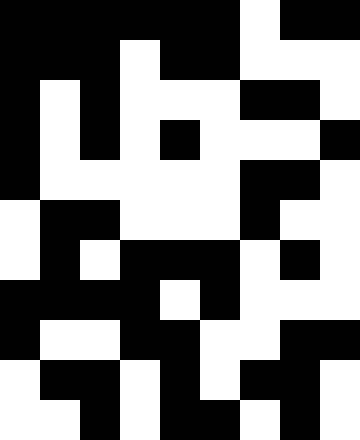[["black", "black", "black", "black", "black", "black", "white", "black", "black"], ["black", "black", "black", "white", "black", "black", "white", "white", "white"], ["black", "white", "black", "white", "white", "white", "black", "black", "white"], ["black", "white", "black", "white", "black", "white", "white", "white", "black"], ["black", "white", "white", "white", "white", "white", "black", "black", "white"], ["white", "black", "black", "white", "white", "white", "black", "white", "white"], ["white", "black", "white", "black", "black", "black", "white", "black", "white"], ["black", "black", "black", "black", "white", "black", "white", "white", "white"], ["black", "white", "white", "black", "black", "white", "white", "black", "black"], ["white", "black", "black", "white", "black", "white", "black", "black", "white"], ["white", "white", "black", "white", "black", "black", "white", "black", "white"]]